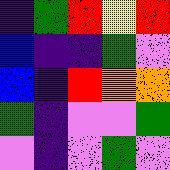[["indigo", "green", "red", "yellow", "red"], ["blue", "indigo", "indigo", "green", "violet"], ["blue", "indigo", "red", "orange", "orange"], ["green", "indigo", "violet", "violet", "green"], ["violet", "indigo", "violet", "green", "violet"]]